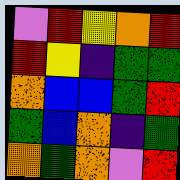[["violet", "red", "yellow", "orange", "red"], ["red", "yellow", "indigo", "green", "green"], ["orange", "blue", "blue", "green", "red"], ["green", "blue", "orange", "indigo", "green"], ["orange", "green", "orange", "violet", "red"]]